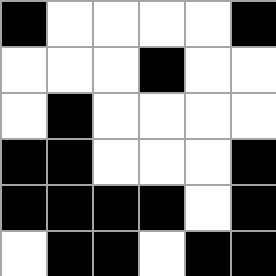[["black", "white", "white", "white", "white", "black"], ["white", "white", "white", "black", "white", "white"], ["white", "black", "white", "white", "white", "white"], ["black", "black", "white", "white", "white", "black"], ["black", "black", "black", "black", "white", "black"], ["white", "black", "black", "white", "black", "black"]]